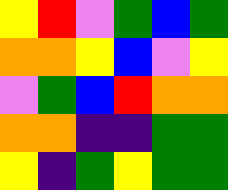[["yellow", "red", "violet", "green", "blue", "green"], ["orange", "orange", "yellow", "blue", "violet", "yellow"], ["violet", "green", "blue", "red", "orange", "orange"], ["orange", "orange", "indigo", "indigo", "green", "green"], ["yellow", "indigo", "green", "yellow", "green", "green"]]